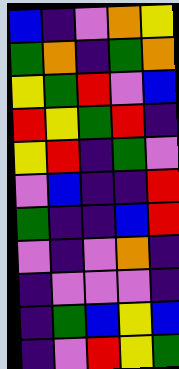[["blue", "indigo", "violet", "orange", "yellow"], ["green", "orange", "indigo", "green", "orange"], ["yellow", "green", "red", "violet", "blue"], ["red", "yellow", "green", "red", "indigo"], ["yellow", "red", "indigo", "green", "violet"], ["violet", "blue", "indigo", "indigo", "red"], ["green", "indigo", "indigo", "blue", "red"], ["violet", "indigo", "violet", "orange", "indigo"], ["indigo", "violet", "violet", "violet", "indigo"], ["indigo", "green", "blue", "yellow", "blue"], ["indigo", "violet", "red", "yellow", "green"]]